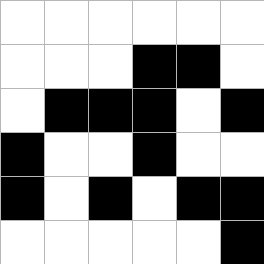[["white", "white", "white", "white", "white", "white"], ["white", "white", "white", "black", "black", "white"], ["white", "black", "black", "black", "white", "black"], ["black", "white", "white", "black", "white", "white"], ["black", "white", "black", "white", "black", "black"], ["white", "white", "white", "white", "white", "black"]]